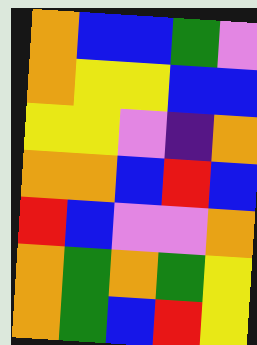[["orange", "blue", "blue", "green", "violet"], ["orange", "yellow", "yellow", "blue", "blue"], ["yellow", "yellow", "violet", "indigo", "orange"], ["orange", "orange", "blue", "red", "blue"], ["red", "blue", "violet", "violet", "orange"], ["orange", "green", "orange", "green", "yellow"], ["orange", "green", "blue", "red", "yellow"]]